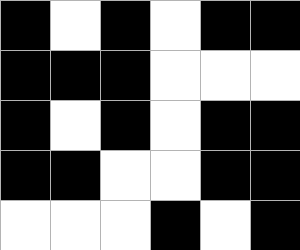[["black", "white", "black", "white", "black", "black"], ["black", "black", "black", "white", "white", "white"], ["black", "white", "black", "white", "black", "black"], ["black", "black", "white", "white", "black", "black"], ["white", "white", "white", "black", "white", "black"]]